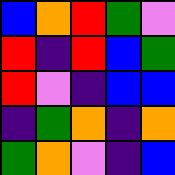[["blue", "orange", "red", "green", "violet"], ["red", "indigo", "red", "blue", "green"], ["red", "violet", "indigo", "blue", "blue"], ["indigo", "green", "orange", "indigo", "orange"], ["green", "orange", "violet", "indigo", "blue"]]